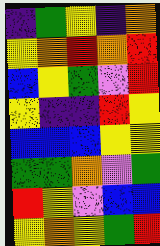[["indigo", "green", "yellow", "indigo", "orange"], ["yellow", "orange", "red", "orange", "red"], ["blue", "yellow", "green", "violet", "red"], ["yellow", "indigo", "indigo", "red", "yellow"], ["blue", "blue", "blue", "yellow", "yellow"], ["green", "green", "orange", "violet", "green"], ["red", "yellow", "violet", "blue", "blue"], ["yellow", "orange", "yellow", "green", "red"]]